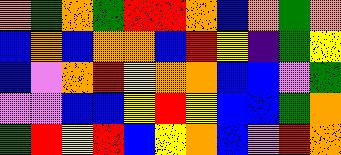[["orange", "green", "orange", "green", "red", "red", "orange", "blue", "orange", "green", "orange"], ["blue", "orange", "blue", "orange", "orange", "blue", "red", "yellow", "indigo", "green", "yellow"], ["blue", "violet", "orange", "red", "yellow", "orange", "orange", "blue", "blue", "violet", "green"], ["violet", "violet", "blue", "blue", "yellow", "red", "yellow", "blue", "blue", "green", "orange"], ["green", "red", "yellow", "red", "blue", "yellow", "orange", "blue", "violet", "red", "orange"]]